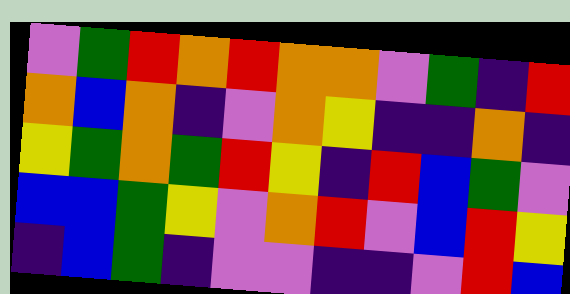[["violet", "green", "red", "orange", "red", "orange", "orange", "violet", "green", "indigo", "red"], ["orange", "blue", "orange", "indigo", "violet", "orange", "yellow", "indigo", "indigo", "orange", "indigo"], ["yellow", "green", "orange", "green", "red", "yellow", "indigo", "red", "blue", "green", "violet"], ["blue", "blue", "green", "yellow", "violet", "orange", "red", "violet", "blue", "red", "yellow"], ["indigo", "blue", "green", "indigo", "violet", "violet", "indigo", "indigo", "violet", "red", "blue"]]